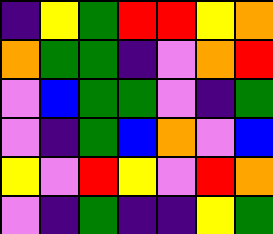[["indigo", "yellow", "green", "red", "red", "yellow", "orange"], ["orange", "green", "green", "indigo", "violet", "orange", "red"], ["violet", "blue", "green", "green", "violet", "indigo", "green"], ["violet", "indigo", "green", "blue", "orange", "violet", "blue"], ["yellow", "violet", "red", "yellow", "violet", "red", "orange"], ["violet", "indigo", "green", "indigo", "indigo", "yellow", "green"]]